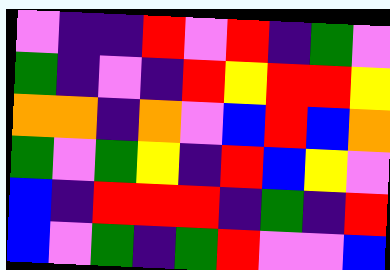[["violet", "indigo", "indigo", "red", "violet", "red", "indigo", "green", "violet"], ["green", "indigo", "violet", "indigo", "red", "yellow", "red", "red", "yellow"], ["orange", "orange", "indigo", "orange", "violet", "blue", "red", "blue", "orange"], ["green", "violet", "green", "yellow", "indigo", "red", "blue", "yellow", "violet"], ["blue", "indigo", "red", "red", "red", "indigo", "green", "indigo", "red"], ["blue", "violet", "green", "indigo", "green", "red", "violet", "violet", "blue"]]